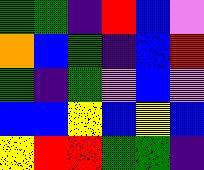[["green", "green", "indigo", "red", "blue", "violet"], ["orange", "blue", "green", "indigo", "blue", "red"], ["green", "indigo", "green", "violet", "blue", "violet"], ["blue", "blue", "yellow", "blue", "yellow", "blue"], ["yellow", "red", "red", "green", "green", "indigo"]]